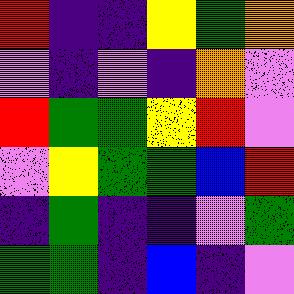[["red", "indigo", "indigo", "yellow", "green", "orange"], ["violet", "indigo", "violet", "indigo", "orange", "violet"], ["red", "green", "green", "yellow", "red", "violet"], ["violet", "yellow", "green", "green", "blue", "red"], ["indigo", "green", "indigo", "indigo", "violet", "green"], ["green", "green", "indigo", "blue", "indigo", "violet"]]